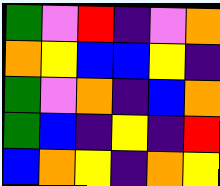[["green", "violet", "red", "indigo", "violet", "orange"], ["orange", "yellow", "blue", "blue", "yellow", "indigo"], ["green", "violet", "orange", "indigo", "blue", "orange"], ["green", "blue", "indigo", "yellow", "indigo", "red"], ["blue", "orange", "yellow", "indigo", "orange", "yellow"]]